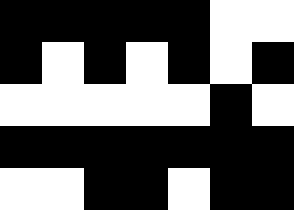[["black", "black", "black", "black", "black", "white", "white"], ["black", "white", "black", "white", "black", "white", "black"], ["white", "white", "white", "white", "white", "black", "white"], ["black", "black", "black", "black", "black", "black", "black"], ["white", "white", "black", "black", "white", "black", "black"]]